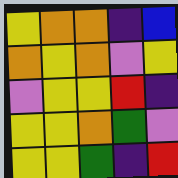[["yellow", "orange", "orange", "indigo", "blue"], ["orange", "yellow", "orange", "violet", "yellow"], ["violet", "yellow", "yellow", "red", "indigo"], ["yellow", "yellow", "orange", "green", "violet"], ["yellow", "yellow", "green", "indigo", "red"]]